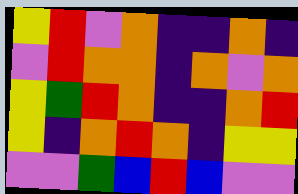[["yellow", "red", "violet", "orange", "indigo", "indigo", "orange", "indigo"], ["violet", "red", "orange", "orange", "indigo", "orange", "violet", "orange"], ["yellow", "green", "red", "orange", "indigo", "indigo", "orange", "red"], ["yellow", "indigo", "orange", "red", "orange", "indigo", "yellow", "yellow"], ["violet", "violet", "green", "blue", "red", "blue", "violet", "violet"]]